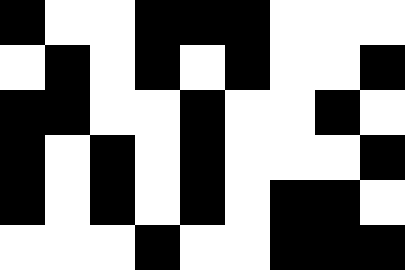[["black", "white", "white", "black", "black", "black", "white", "white", "white"], ["white", "black", "white", "black", "white", "black", "white", "white", "black"], ["black", "black", "white", "white", "black", "white", "white", "black", "white"], ["black", "white", "black", "white", "black", "white", "white", "white", "black"], ["black", "white", "black", "white", "black", "white", "black", "black", "white"], ["white", "white", "white", "black", "white", "white", "black", "black", "black"]]